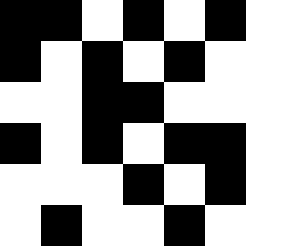[["black", "black", "white", "black", "white", "black", "white"], ["black", "white", "black", "white", "black", "white", "white"], ["white", "white", "black", "black", "white", "white", "white"], ["black", "white", "black", "white", "black", "black", "white"], ["white", "white", "white", "black", "white", "black", "white"], ["white", "black", "white", "white", "black", "white", "white"]]